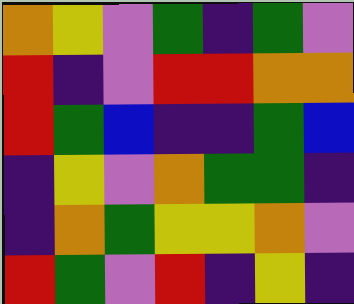[["orange", "yellow", "violet", "green", "indigo", "green", "violet"], ["red", "indigo", "violet", "red", "red", "orange", "orange"], ["red", "green", "blue", "indigo", "indigo", "green", "blue"], ["indigo", "yellow", "violet", "orange", "green", "green", "indigo"], ["indigo", "orange", "green", "yellow", "yellow", "orange", "violet"], ["red", "green", "violet", "red", "indigo", "yellow", "indigo"]]